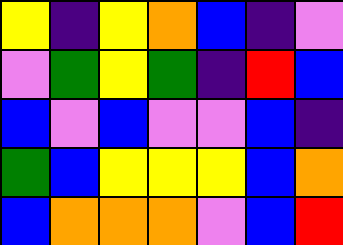[["yellow", "indigo", "yellow", "orange", "blue", "indigo", "violet"], ["violet", "green", "yellow", "green", "indigo", "red", "blue"], ["blue", "violet", "blue", "violet", "violet", "blue", "indigo"], ["green", "blue", "yellow", "yellow", "yellow", "blue", "orange"], ["blue", "orange", "orange", "orange", "violet", "blue", "red"]]